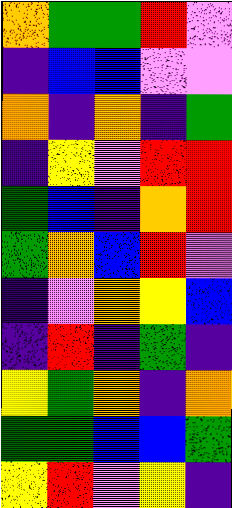[["orange", "green", "green", "red", "violet"], ["indigo", "blue", "blue", "violet", "violet"], ["orange", "indigo", "orange", "indigo", "green"], ["indigo", "yellow", "violet", "red", "red"], ["green", "blue", "indigo", "orange", "red"], ["green", "orange", "blue", "red", "violet"], ["indigo", "violet", "orange", "yellow", "blue"], ["indigo", "red", "indigo", "green", "indigo"], ["yellow", "green", "orange", "indigo", "orange"], ["green", "green", "blue", "blue", "green"], ["yellow", "red", "violet", "yellow", "indigo"]]